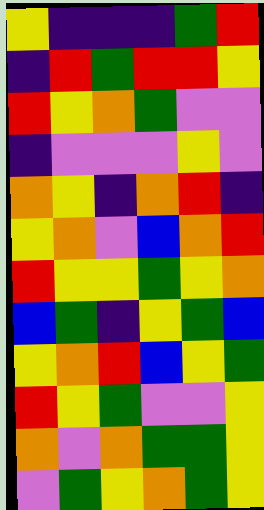[["yellow", "indigo", "indigo", "indigo", "green", "red"], ["indigo", "red", "green", "red", "red", "yellow"], ["red", "yellow", "orange", "green", "violet", "violet"], ["indigo", "violet", "violet", "violet", "yellow", "violet"], ["orange", "yellow", "indigo", "orange", "red", "indigo"], ["yellow", "orange", "violet", "blue", "orange", "red"], ["red", "yellow", "yellow", "green", "yellow", "orange"], ["blue", "green", "indigo", "yellow", "green", "blue"], ["yellow", "orange", "red", "blue", "yellow", "green"], ["red", "yellow", "green", "violet", "violet", "yellow"], ["orange", "violet", "orange", "green", "green", "yellow"], ["violet", "green", "yellow", "orange", "green", "yellow"]]